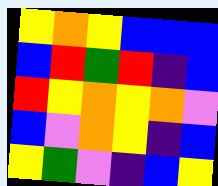[["yellow", "orange", "yellow", "blue", "blue", "blue"], ["blue", "red", "green", "red", "indigo", "blue"], ["red", "yellow", "orange", "yellow", "orange", "violet"], ["blue", "violet", "orange", "yellow", "indigo", "blue"], ["yellow", "green", "violet", "indigo", "blue", "yellow"]]